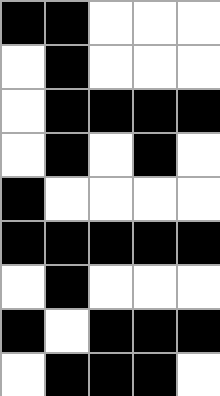[["black", "black", "white", "white", "white"], ["white", "black", "white", "white", "white"], ["white", "black", "black", "black", "black"], ["white", "black", "white", "black", "white"], ["black", "white", "white", "white", "white"], ["black", "black", "black", "black", "black"], ["white", "black", "white", "white", "white"], ["black", "white", "black", "black", "black"], ["white", "black", "black", "black", "white"]]